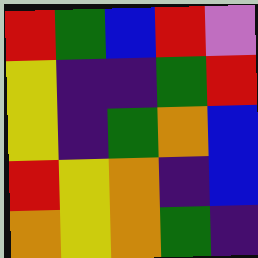[["red", "green", "blue", "red", "violet"], ["yellow", "indigo", "indigo", "green", "red"], ["yellow", "indigo", "green", "orange", "blue"], ["red", "yellow", "orange", "indigo", "blue"], ["orange", "yellow", "orange", "green", "indigo"]]